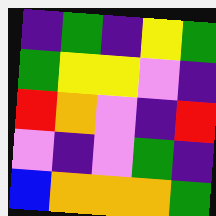[["indigo", "green", "indigo", "yellow", "green"], ["green", "yellow", "yellow", "violet", "indigo"], ["red", "orange", "violet", "indigo", "red"], ["violet", "indigo", "violet", "green", "indigo"], ["blue", "orange", "orange", "orange", "green"]]